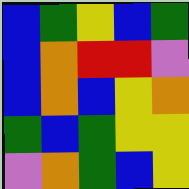[["blue", "green", "yellow", "blue", "green"], ["blue", "orange", "red", "red", "violet"], ["blue", "orange", "blue", "yellow", "orange"], ["green", "blue", "green", "yellow", "yellow"], ["violet", "orange", "green", "blue", "yellow"]]